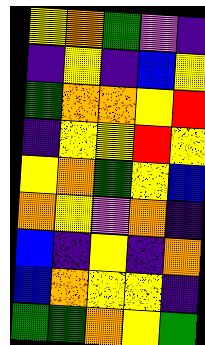[["yellow", "orange", "green", "violet", "indigo"], ["indigo", "yellow", "indigo", "blue", "yellow"], ["green", "orange", "orange", "yellow", "red"], ["indigo", "yellow", "yellow", "red", "yellow"], ["yellow", "orange", "green", "yellow", "blue"], ["orange", "yellow", "violet", "orange", "indigo"], ["blue", "indigo", "yellow", "indigo", "orange"], ["blue", "orange", "yellow", "yellow", "indigo"], ["green", "green", "orange", "yellow", "green"]]